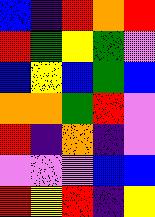[["blue", "indigo", "red", "orange", "red"], ["red", "green", "yellow", "green", "violet"], ["blue", "yellow", "blue", "green", "blue"], ["orange", "orange", "green", "red", "violet"], ["red", "indigo", "orange", "indigo", "violet"], ["violet", "violet", "violet", "blue", "blue"], ["red", "yellow", "red", "indigo", "yellow"]]